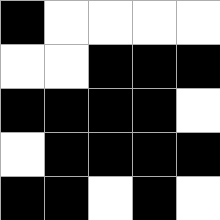[["black", "white", "white", "white", "white"], ["white", "white", "black", "black", "black"], ["black", "black", "black", "black", "white"], ["white", "black", "black", "black", "black"], ["black", "black", "white", "black", "white"]]